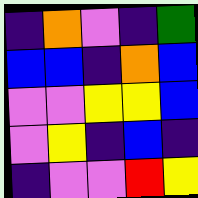[["indigo", "orange", "violet", "indigo", "green"], ["blue", "blue", "indigo", "orange", "blue"], ["violet", "violet", "yellow", "yellow", "blue"], ["violet", "yellow", "indigo", "blue", "indigo"], ["indigo", "violet", "violet", "red", "yellow"]]